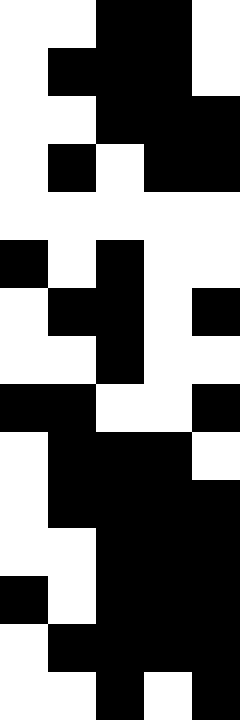[["white", "white", "black", "black", "white"], ["white", "black", "black", "black", "white"], ["white", "white", "black", "black", "black"], ["white", "black", "white", "black", "black"], ["white", "white", "white", "white", "white"], ["black", "white", "black", "white", "white"], ["white", "black", "black", "white", "black"], ["white", "white", "black", "white", "white"], ["black", "black", "white", "white", "black"], ["white", "black", "black", "black", "white"], ["white", "black", "black", "black", "black"], ["white", "white", "black", "black", "black"], ["black", "white", "black", "black", "black"], ["white", "black", "black", "black", "black"], ["white", "white", "black", "white", "black"]]